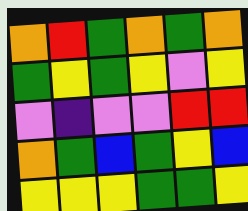[["orange", "red", "green", "orange", "green", "orange"], ["green", "yellow", "green", "yellow", "violet", "yellow"], ["violet", "indigo", "violet", "violet", "red", "red"], ["orange", "green", "blue", "green", "yellow", "blue"], ["yellow", "yellow", "yellow", "green", "green", "yellow"]]